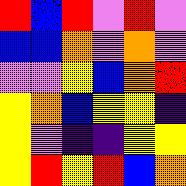[["red", "blue", "red", "violet", "red", "violet"], ["blue", "blue", "orange", "violet", "orange", "violet"], ["violet", "violet", "yellow", "blue", "orange", "red"], ["yellow", "orange", "blue", "yellow", "yellow", "indigo"], ["yellow", "violet", "indigo", "indigo", "yellow", "yellow"], ["yellow", "red", "yellow", "red", "blue", "orange"]]